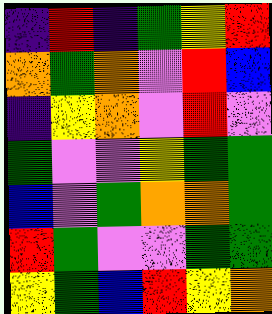[["indigo", "red", "indigo", "green", "yellow", "red"], ["orange", "green", "orange", "violet", "red", "blue"], ["indigo", "yellow", "orange", "violet", "red", "violet"], ["green", "violet", "violet", "yellow", "green", "green"], ["blue", "violet", "green", "orange", "orange", "green"], ["red", "green", "violet", "violet", "green", "green"], ["yellow", "green", "blue", "red", "yellow", "orange"]]